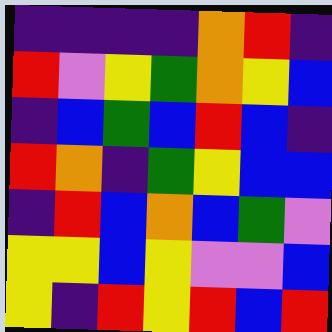[["indigo", "indigo", "indigo", "indigo", "orange", "red", "indigo"], ["red", "violet", "yellow", "green", "orange", "yellow", "blue"], ["indigo", "blue", "green", "blue", "red", "blue", "indigo"], ["red", "orange", "indigo", "green", "yellow", "blue", "blue"], ["indigo", "red", "blue", "orange", "blue", "green", "violet"], ["yellow", "yellow", "blue", "yellow", "violet", "violet", "blue"], ["yellow", "indigo", "red", "yellow", "red", "blue", "red"]]